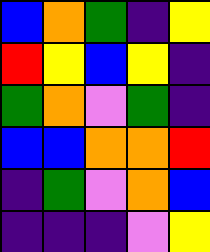[["blue", "orange", "green", "indigo", "yellow"], ["red", "yellow", "blue", "yellow", "indigo"], ["green", "orange", "violet", "green", "indigo"], ["blue", "blue", "orange", "orange", "red"], ["indigo", "green", "violet", "orange", "blue"], ["indigo", "indigo", "indigo", "violet", "yellow"]]